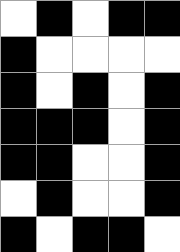[["white", "black", "white", "black", "black"], ["black", "white", "white", "white", "white"], ["black", "white", "black", "white", "black"], ["black", "black", "black", "white", "black"], ["black", "black", "white", "white", "black"], ["white", "black", "white", "white", "black"], ["black", "white", "black", "black", "white"]]